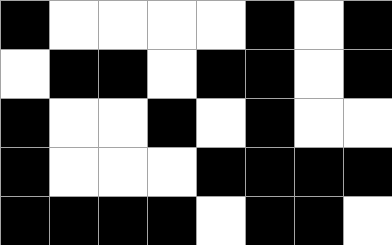[["black", "white", "white", "white", "white", "black", "white", "black"], ["white", "black", "black", "white", "black", "black", "white", "black"], ["black", "white", "white", "black", "white", "black", "white", "white"], ["black", "white", "white", "white", "black", "black", "black", "black"], ["black", "black", "black", "black", "white", "black", "black", "white"]]